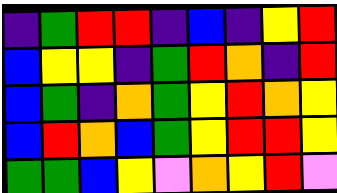[["indigo", "green", "red", "red", "indigo", "blue", "indigo", "yellow", "red"], ["blue", "yellow", "yellow", "indigo", "green", "red", "orange", "indigo", "red"], ["blue", "green", "indigo", "orange", "green", "yellow", "red", "orange", "yellow"], ["blue", "red", "orange", "blue", "green", "yellow", "red", "red", "yellow"], ["green", "green", "blue", "yellow", "violet", "orange", "yellow", "red", "violet"]]